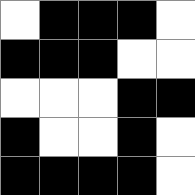[["white", "black", "black", "black", "white"], ["black", "black", "black", "white", "white"], ["white", "white", "white", "black", "black"], ["black", "white", "white", "black", "white"], ["black", "black", "black", "black", "white"]]